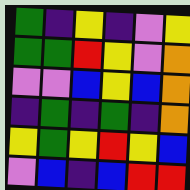[["green", "indigo", "yellow", "indigo", "violet", "yellow"], ["green", "green", "red", "yellow", "violet", "orange"], ["violet", "violet", "blue", "yellow", "blue", "orange"], ["indigo", "green", "indigo", "green", "indigo", "orange"], ["yellow", "green", "yellow", "red", "yellow", "blue"], ["violet", "blue", "indigo", "blue", "red", "red"]]